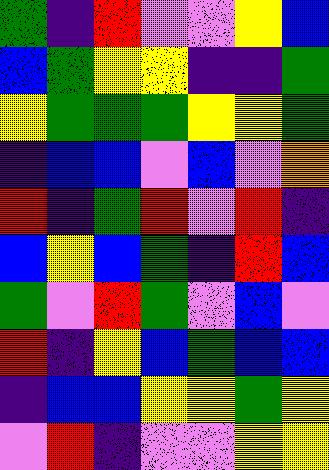[["green", "indigo", "red", "violet", "violet", "yellow", "blue"], ["blue", "green", "yellow", "yellow", "indigo", "indigo", "green"], ["yellow", "green", "green", "green", "yellow", "yellow", "green"], ["indigo", "blue", "blue", "violet", "blue", "violet", "orange"], ["red", "indigo", "green", "red", "violet", "red", "indigo"], ["blue", "yellow", "blue", "green", "indigo", "red", "blue"], ["green", "violet", "red", "green", "violet", "blue", "violet"], ["red", "indigo", "yellow", "blue", "green", "blue", "blue"], ["indigo", "blue", "blue", "yellow", "yellow", "green", "yellow"], ["violet", "red", "indigo", "violet", "violet", "yellow", "yellow"]]